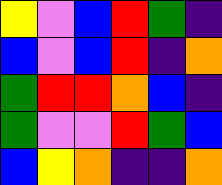[["yellow", "violet", "blue", "red", "green", "indigo"], ["blue", "violet", "blue", "red", "indigo", "orange"], ["green", "red", "red", "orange", "blue", "indigo"], ["green", "violet", "violet", "red", "green", "blue"], ["blue", "yellow", "orange", "indigo", "indigo", "orange"]]